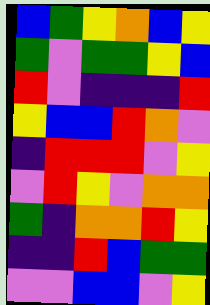[["blue", "green", "yellow", "orange", "blue", "yellow"], ["green", "violet", "green", "green", "yellow", "blue"], ["red", "violet", "indigo", "indigo", "indigo", "red"], ["yellow", "blue", "blue", "red", "orange", "violet"], ["indigo", "red", "red", "red", "violet", "yellow"], ["violet", "red", "yellow", "violet", "orange", "orange"], ["green", "indigo", "orange", "orange", "red", "yellow"], ["indigo", "indigo", "red", "blue", "green", "green"], ["violet", "violet", "blue", "blue", "violet", "yellow"]]